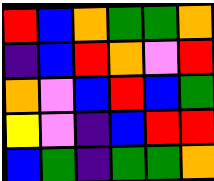[["red", "blue", "orange", "green", "green", "orange"], ["indigo", "blue", "red", "orange", "violet", "red"], ["orange", "violet", "blue", "red", "blue", "green"], ["yellow", "violet", "indigo", "blue", "red", "red"], ["blue", "green", "indigo", "green", "green", "orange"]]